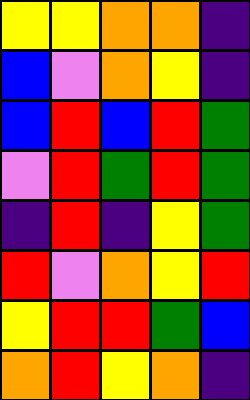[["yellow", "yellow", "orange", "orange", "indigo"], ["blue", "violet", "orange", "yellow", "indigo"], ["blue", "red", "blue", "red", "green"], ["violet", "red", "green", "red", "green"], ["indigo", "red", "indigo", "yellow", "green"], ["red", "violet", "orange", "yellow", "red"], ["yellow", "red", "red", "green", "blue"], ["orange", "red", "yellow", "orange", "indigo"]]